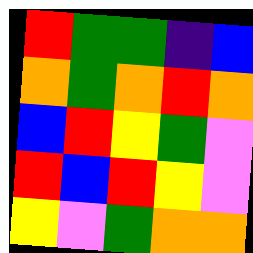[["red", "green", "green", "indigo", "blue"], ["orange", "green", "orange", "red", "orange"], ["blue", "red", "yellow", "green", "violet"], ["red", "blue", "red", "yellow", "violet"], ["yellow", "violet", "green", "orange", "orange"]]